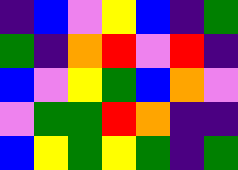[["indigo", "blue", "violet", "yellow", "blue", "indigo", "green"], ["green", "indigo", "orange", "red", "violet", "red", "indigo"], ["blue", "violet", "yellow", "green", "blue", "orange", "violet"], ["violet", "green", "green", "red", "orange", "indigo", "indigo"], ["blue", "yellow", "green", "yellow", "green", "indigo", "green"]]